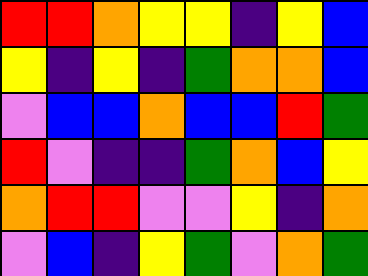[["red", "red", "orange", "yellow", "yellow", "indigo", "yellow", "blue"], ["yellow", "indigo", "yellow", "indigo", "green", "orange", "orange", "blue"], ["violet", "blue", "blue", "orange", "blue", "blue", "red", "green"], ["red", "violet", "indigo", "indigo", "green", "orange", "blue", "yellow"], ["orange", "red", "red", "violet", "violet", "yellow", "indigo", "orange"], ["violet", "blue", "indigo", "yellow", "green", "violet", "orange", "green"]]